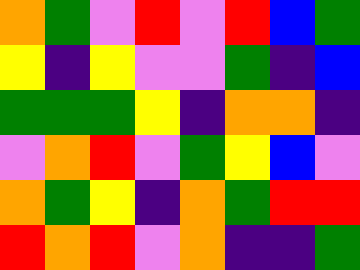[["orange", "green", "violet", "red", "violet", "red", "blue", "green"], ["yellow", "indigo", "yellow", "violet", "violet", "green", "indigo", "blue"], ["green", "green", "green", "yellow", "indigo", "orange", "orange", "indigo"], ["violet", "orange", "red", "violet", "green", "yellow", "blue", "violet"], ["orange", "green", "yellow", "indigo", "orange", "green", "red", "red"], ["red", "orange", "red", "violet", "orange", "indigo", "indigo", "green"]]